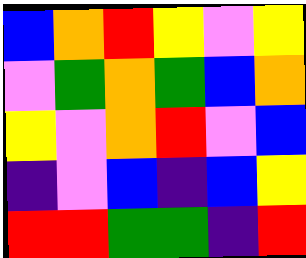[["blue", "orange", "red", "yellow", "violet", "yellow"], ["violet", "green", "orange", "green", "blue", "orange"], ["yellow", "violet", "orange", "red", "violet", "blue"], ["indigo", "violet", "blue", "indigo", "blue", "yellow"], ["red", "red", "green", "green", "indigo", "red"]]